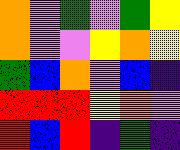[["orange", "violet", "green", "violet", "green", "yellow"], ["orange", "violet", "violet", "yellow", "orange", "yellow"], ["green", "blue", "orange", "violet", "blue", "indigo"], ["red", "red", "red", "yellow", "orange", "violet"], ["red", "blue", "red", "indigo", "green", "indigo"]]